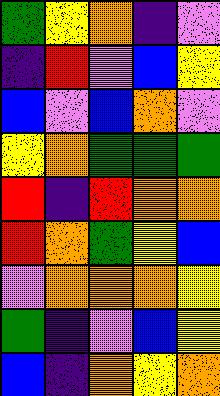[["green", "yellow", "orange", "indigo", "violet"], ["indigo", "red", "violet", "blue", "yellow"], ["blue", "violet", "blue", "orange", "violet"], ["yellow", "orange", "green", "green", "green"], ["red", "indigo", "red", "orange", "orange"], ["red", "orange", "green", "yellow", "blue"], ["violet", "orange", "orange", "orange", "yellow"], ["green", "indigo", "violet", "blue", "yellow"], ["blue", "indigo", "orange", "yellow", "orange"]]